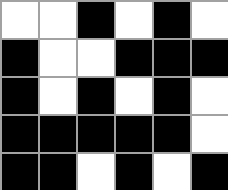[["white", "white", "black", "white", "black", "white"], ["black", "white", "white", "black", "black", "black"], ["black", "white", "black", "white", "black", "white"], ["black", "black", "black", "black", "black", "white"], ["black", "black", "white", "black", "white", "black"]]